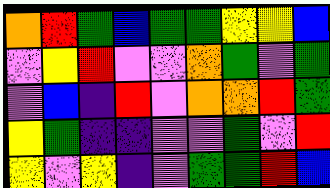[["orange", "red", "green", "blue", "green", "green", "yellow", "yellow", "blue"], ["violet", "yellow", "red", "violet", "violet", "orange", "green", "violet", "green"], ["violet", "blue", "indigo", "red", "violet", "orange", "orange", "red", "green"], ["yellow", "green", "indigo", "indigo", "violet", "violet", "green", "violet", "red"], ["yellow", "violet", "yellow", "indigo", "violet", "green", "green", "red", "blue"]]